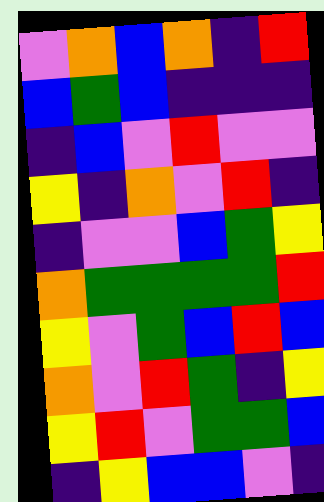[["violet", "orange", "blue", "orange", "indigo", "red"], ["blue", "green", "blue", "indigo", "indigo", "indigo"], ["indigo", "blue", "violet", "red", "violet", "violet"], ["yellow", "indigo", "orange", "violet", "red", "indigo"], ["indigo", "violet", "violet", "blue", "green", "yellow"], ["orange", "green", "green", "green", "green", "red"], ["yellow", "violet", "green", "blue", "red", "blue"], ["orange", "violet", "red", "green", "indigo", "yellow"], ["yellow", "red", "violet", "green", "green", "blue"], ["indigo", "yellow", "blue", "blue", "violet", "indigo"]]